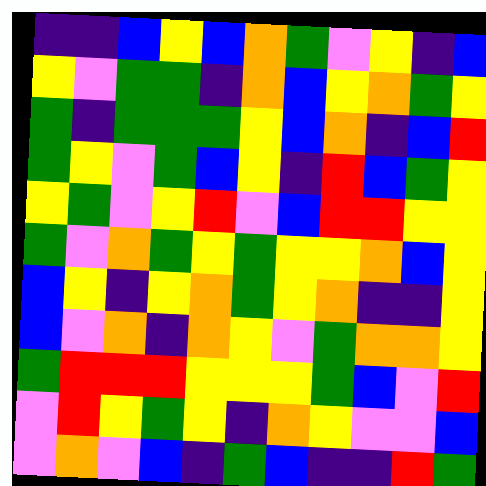[["indigo", "indigo", "blue", "yellow", "blue", "orange", "green", "violet", "yellow", "indigo", "blue"], ["yellow", "violet", "green", "green", "indigo", "orange", "blue", "yellow", "orange", "green", "yellow"], ["green", "indigo", "green", "green", "green", "yellow", "blue", "orange", "indigo", "blue", "red"], ["green", "yellow", "violet", "green", "blue", "yellow", "indigo", "red", "blue", "green", "yellow"], ["yellow", "green", "violet", "yellow", "red", "violet", "blue", "red", "red", "yellow", "yellow"], ["green", "violet", "orange", "green", "yellow", "green", "yellow", "yellow", "orange", "blue", "yellow"], ["blue", "yellow", "indigo", "yellow", "orange", "green", "yellow", "orange", "indigo", "indigo", "yellow"], ["blue", "violet", "orange", "indigo", "orange", "yellow", "violet", "green", "orange", "orange", "yellow"], ["green", "red", "red", "red", "yellow", "yellow", "yellow", "green", "blue", "violet", "red"], ["violet", "red", "yellow", "green", "yellow", "indigo", "orange", "yellow", "violet", "violet", "blue"], ["violet", "orange", "violet", "blue", "indigo", "green", "blue", "indigo", "indigo", "red", "green"]]